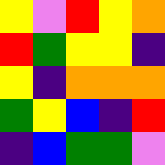[["yellow", "violet", "red", "yellow", "orange"], ["red", "green", "yellow", "yellow", "indigo"], ["yellow", "indigo", "orange", "orange", "orange"], ["green", "yellow", "blue", "indigo", "red"], ["indigo", "blue", "green", "green", "violet"]]